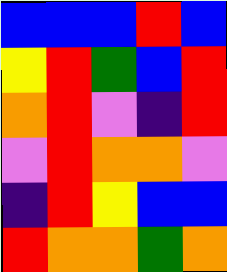[["blue", "blue", "blue", "red", "blue"], ["yellow", "red", "green", "blue", "red"], ["orange", "red", "violet", "indigo", "red"], ["violet", "red", "orange", "orange", "violet"], ["indigo", "red", "yellow", "blue", "blue"], ["red", "orange", "orange", "green", "orange"]]